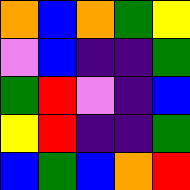[["orange", "blue", "orange", "green", "yellow"], ["violet", "blue", "indigo", "indigo", "green"], ["green", "red", "violet", "indigo", "blue"], ["yellow", "red", "indigo", "indigo", "green"], ["blue", "green", "blue", "orange", "red"]]